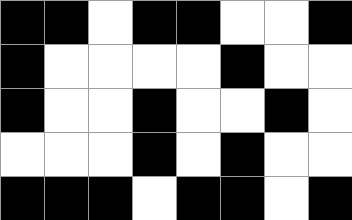[["black", "black", "white", "black", "black", "white", "white", "black"], ["black", "white", "white", "white", "white", "black", "white", "white"], ["black", "white", "white", "black", "white", "white", "black", "white"], ["white", "white", "white", "black", "white", "black", "white", "white"], ["black", "black", "black", "white", "black", "black", "white", "black"]]